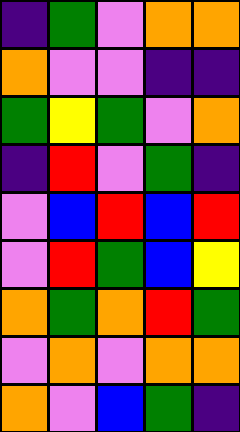[["indigo", "green", "violet", "orange", "orange"], ["orange", "violet", "violet", "indigo", "indigo"], ["green", "yellow", "green", "violet", "orange"], ["indigo", "red", "violet", "green", "indigo"], ["violet", "blue", "red", "blue", "red"], ["violet", "red", "green", "blue", "yellow"], ["orange", "green", "orange", "red", "green"], ["violet", "orange", "violet", "orange", "orange"], ["orange", "violet", "blue", "green", "indigo"]]